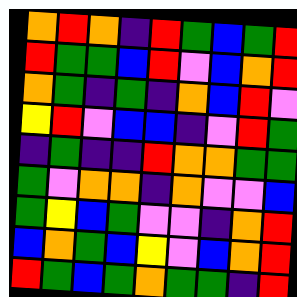[["orange", "red", "orange", "indigo", "red", "green", "blue", "green", "red"], ["red", "green", "green", "blue", "red", "violet", "blue", "orange", "red"], ["orange", "green", "indigo", "green", "indigo", "orange", "blue", "red", "violet"], ["yellow", "red", "violet", "blue", "blue", "indigo", "violet", "red", "green"], ["indigo", "green", "indigo", "indigo", "red", "orange", "orange", "green", "green"], ["green", "violet", "orange", "orange", "indigo", "orange", "violet", "violet", "blue"], ["green", "yellow", "blue", "green", "violet", "violet", "indigo", "orange", "red"], ["blue", "orange", "green", "blue", "yellow", "violet", "blue", "orange", "red"], ["red", "green", "blue", "green", "orange", "green", "green", "indigo", "red"]]